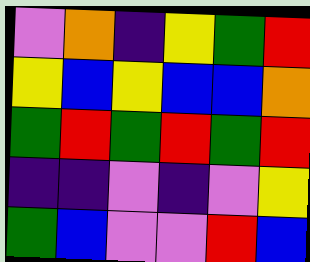[["violet", "orange", "indigo", "yellow", "green", "red"], ["yellow", "blue", "yellow", "blue", "blue", "orange"], ["green", "red", "green", "red", "green", "red"], ["indigo", "indigo", "violet", "indigo", "violet", "yellow"], ["green", "blue", "violet", "violet", "red", "blue"]]